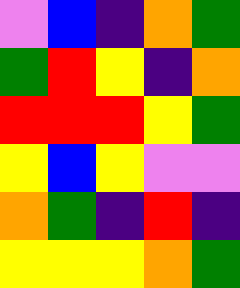[["violet", "blue", "indigo", "orange", "green"], ["green", "red", "yellow", "indigo", "orange"], ["red", "red", "red", "yellow", "green"], ["yellow", "blue", "yellow", "violet", "violet"], ["orange", "green", "indigo", "red", "indigo"], ["yellow", "yellow", "yellow", "orange", "green"]]